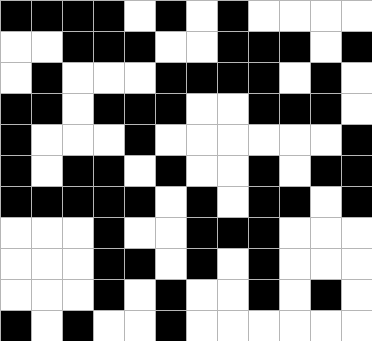[["black", "black", "black", "black", "white", "black", "white", "black", "white", "white", "white", "white"], ["white", "white", "black", "black", "black", "white", "white", "black", "black", "black", "white", "black"], ["white", "black", "white", "white", "white", "black", "black", "black", "black", "white", "black", "white"], ["black", "black", "white", "black", "black", "black", "white", "white", "black", "black", "black", "white"], ["black", "white", "white", "white", "black", "white", "white", "white", "white", "white", "white", "black"], ["black", "white", "black", "black", "white", "black", "white", "white", "black", "white", "black", "black"], ["black", "black", "black", "black", "black", "white", "black", "white", "black", "black", "white", "black"], ["white", "white", "white", "black", "white", "white", "black", "black", "black", "white", "white", "white"], ["white", "white", "white", "black", "black", "white", "black", "white", "black", "white", "white", "white"], ["white", "white", "white", "black", "white", "black", "white", "white", "black", "white", "black", "white"], ["black", "white", "black", "white", "white", "black", "white", "white", "white", "white", "white", "white"]]